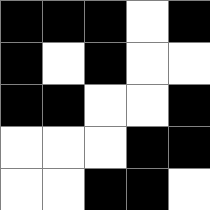[["black", "black", "black", "white", "black"], ["black", "white", "black", "white", "white"], ["black", "black", "white", "white", "black"], ["white", "white", "white", "black", "black"], ["white", "white", "black", "black", "white"]]